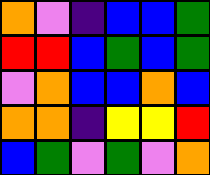[["orange", "violet", "indigo", "blue", "blue", "green"], ["red", "red", "blue", "green", "blue", "green"], ["violet", "orange", "blue", "blue", "orange", "blue"], ["orange", "orange", "indigo", "yellow", "yellow", "red"], ["blue", "green", "violet", "green", "violet", "orange"]]